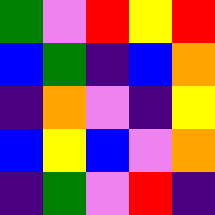[["green", "violet", "red", "yellow", "red"], ["blue", "green", "indigo", "blue", "orange"], ["indigo", "orange", "violet", "indigo", "yellow"], ["blue", "yellow", "blue", "violet", "orange"], ["indigo", "green", "violet", "red", "indigo"]]